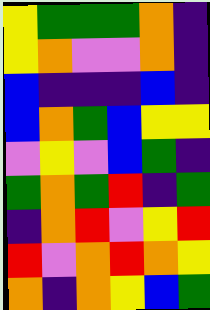[["yellow", "green", "green", "green", "orange", "indigo"], ["yellow", "orange", "violet", "violet", "orange", "indigo"], ["blue", "indigo", "indigo", "indigo", "blue", "indigo"], ["blue", "orange", "green", "blue", "yellow", "yellow"], ["violet", "yellow", "violet", "blue", "green", "indigo"], ["green", "orange", "green", "red", "indigo", "green"], ["indigo", "orange", "red", "violet", "yellow", "red"], ["red", "violet", "orange", "red", "orange", "yellow"], ["orange", "indigo", "orange", "yellow", "blue", "green"]]